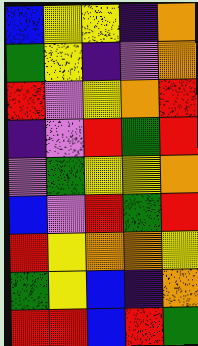[["blue", "yellow", "yellow", "indigo", "orange"], ["green", "yellow", "indigo", "violet", "orange"], ["red", "violet", "yellow", "orange", "red"], ["indigo", "violet", "red", "green", "red"], ["violet", "green", "yellow", "yellow", "orange"], ["blue", "violet", "red", "green", "red"], ["red", "yellow", "orange", "orange", "yellow"], ["green", "yellow", "blue", "indigo", "orange"], ["red", "red", "blue", "red", "green"]]